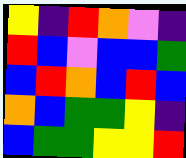[["yellow", "indigo", "red", "orange", "violet", "indigo"], ["red", "blue", "violet", "blue", "blue", "green"], ["blue", "red", "orange", "blue", "red", "blue"], ["orange", "blue", "green", "green", "yellow", "indigo"], ["blue", "green", "green", "yellow", "yellow", "red"]]